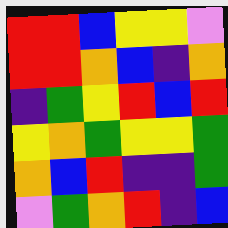[["red", "red", "blue", "yellow", "yellow", "violet"], ["red", "red", "orange", "blue", "indigo", "orange"], ["indigo", "green", "yellow", "red", "blue", "red"], ["yellow", "orange", "green", "yellow", "yellow", "green"], ["orange", "blue", "red", "indigo", "indigo", "green"], ["violet", "green", "orange", "red", "indigo", "blue"]]